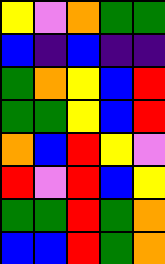[["yellow", "violet", "orange", "green", "green"], ["blue", "indigo", "blue", "indigo", "indigo"], ["green", "orange", "yellow", "blue", "red"], ["green", "green", "yellow", "blue", "red"], ["orange", "blue", "red", "yellow", "violet"], ["red", "violet", "red", "blue", "yellow"], ["green", "green", "red", "green", "orange"], ["blue", "blue", "red", "green", "orange"]]